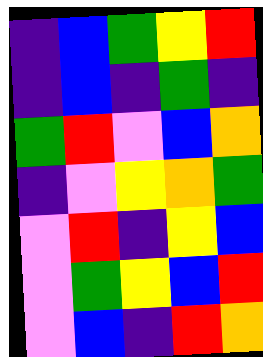[["indigo", "blue", "green", "yellow", "red"], ["indigo", "blue", "indigo", "green", "indigo"], ["green", "red", "violet", "blue", "orange"], ["indigo", "violet", "yellow", "orange", "green"], ["violet", "red", "indigo", "yellow", "blue"], ["violet", "green", "yellow", "blue", "red"], ["violet", "blue", "indigo", "red", "orange"]]